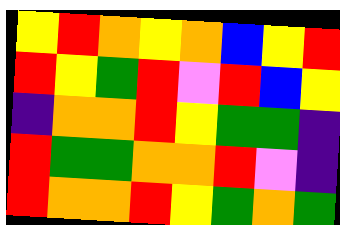[["yellow", "red", "orange", "yellow", "orange", "blue", "yellow", "red"], ["red", "yellow", "green", "red", "violet", "red", "blue", "yellow"], ["indigo", "orange", "orange", "red", "yellow", "green", "green", "indigo"], ["red", "green", "green", "orange", "orange", "red", "violet", "indigo"], ["red", "orange", "orange", "red", "yellow", "green", "orange", "green"]]